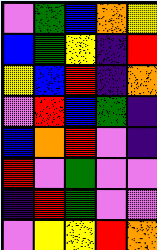[["violet", "green", "blue", "orange", "yellow"], ["blue", "green", "yellow", "indigo", "red"], ["yellow", "blue", "red", "indigo", "orange"], ["violet", "red", "blue", "green", "indigo"], ["blue", "orange", "red", "violet", "indigo"], ["red", "violet", "green", "violet", "violet"], ["indigo", "red", "green", "violet", "violet"], ["violet", "yellow", "yellow", "red", "orange"]]